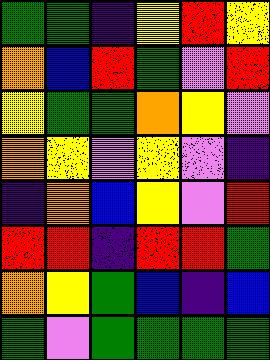[["green", "green", "indigo", "yellow", "red", "yellow"], ["orange", "blue", "red", "green", "violet", "red"], ["yellow", "green", "green", "orange", "yellow", "violet"], ["orange", "yellow", "violet", "yellow", "violet", "indigo"], ["indigo", "orange", "blue", "yellow", "violet", "red"], ["red", "red", "indigo", "red", "red", "green"], ["orange", "yellow", "green", "blue", "indigo", "blue"], ["green", "violet", "green", "green", "green", "green"]]